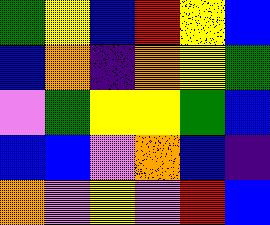[["green", "yellow", "blue", "red", "yellow", "blue"], ["blue", "orange", "indigo", "orange", "yellow", "green"], ["violet", "green", "yellow", "yellow", "green", "blue"], ["blue", "blue", "violet", "orange", "blue", "indigo"], ["orange", "violet", "yellow", "violet", "red", "blue"]]